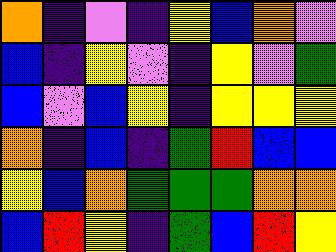[["orange", "indigo", "violet", "indigo", "yellow", "blue", "orange", "violet"], ["blue", "indigo", "yellow", "violet", "indigo", "yellow", "violet", "green"], ["blue", "violet", "blue", "yellow", "indigo", "yellow", "yellow", "yellow"], ["orange", "indigo", "blue", "indigo", "green", "red", "blue", "blue"], ["yellow", "blue", "orange", "green", "green", "green", "orange", "orange"], ["blue", "red", "yellow", "indigo", "green", "blue", "red", "yellow"]]